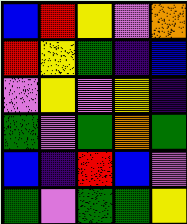[["blue", "red", "yellow", "violet", "orange"], ["red", "yellow", "green", "indigo", "blue"], ["violet", "yellow", "violet", "yellow", "indigo"], ["green", "violet", "green", "orange", "green"], ["blue", "indigo", "red", "blue", "violet"], ["green", "violet", "green", "green", "yellow"]]